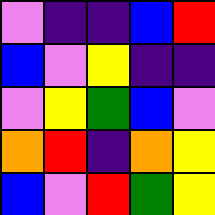[["violet", "indigo", "indigo", "blue", "red"], ["blue", "violet", "yellow", "indigo", "indigo"], ["violet", "yellow", "green", "blue", "violet"], ["orange", "red", "indigo", "orange", "yellow"], ["blue", "violet", "red", "green", "yellow"]]